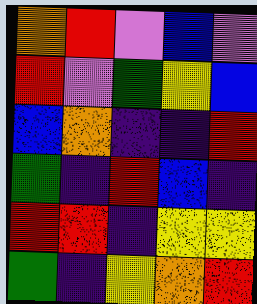[["orange", "red", "violet", "blue", "violet"], ["red", "violet", "green", "yellow", "blue"], ["blue", "orange", "indigo", "indigo", "red"], ["green", "indigo", "red", "blue", "indigo"], ["red", "red", "indigo", "yellow", "yellow"], ["green", "indigo", "yellow", "orange", "red"]]